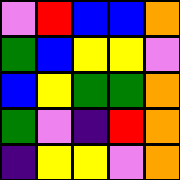[["violet", "red", "blue", "blue", "orange"], ["green", "blue", "yellow", "yellow", "violet"], ["blue", "yellow", "green", "green", "orange"], ["green", "violet", "indigo", "red", "orange"], ["indigo", "yellow", "yellow", "violet", "orange"]]